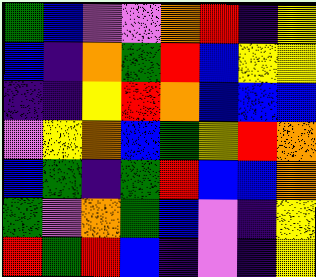[["green", "blue", "violet", "violet", "orange", "red", "indigo", "yellow"], ["blue", "indigo", "orange", "green", "red", "blue", "yellow", "yellow"], ["indigo", "indigo", "yellow", "red", "orange", "blue", "blue", "blue"], ["violet", "yellow", "orange", "blue", "green", "yellow", "red", "orange"], ["blue", "green", "indigo", "green", "red", "blue", "blue", "orange"], ["green", "violet", "orange", "green", "blue", "violet", "indigo", "yellow"], ["red", "green", "red", "blue", "indigo", "violet", "indigo", "yellow"]]